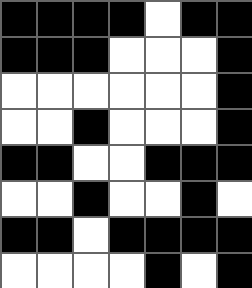[["black", "black", "black", "black", "white", "black", "black"], ["black", "black", "black", "white", "white", "white", "black"], ["white", "white", "white", "white", "white", "white", "black"], ["white", "white", "black", "white", "white", "white", "black"], ["black", "black", "white", "white", "black", "black", "black"], ["white", "white", "black", "white", "white", "black", "white"], ["black", "black", "white", "black", "black", "black", "black"], ["white", "white", "white", "white", "black", "white", "black"]]